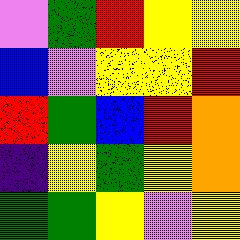[["violet", "green", "red", "yellow", "yellow"], ["blue", "violet", "yellow", "yellow", "red"], ["red", "green", "blue", "red", "orange"], ["indigo", "yellow", "green", "yellow", "orange"], ["green", "green", "yellow", "violet", "yellow"]]